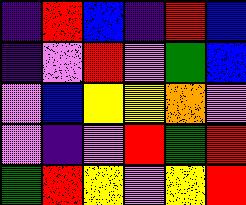[["indigo", "red", "blue", "indigo", "red", "blue"], ["indigo", "violet", "red", "violet", "green", "blue"], ["violet", "blue", "yellow", "yellow", "orange", "violet"], ["violet", "indigo", "violet", "red", "green", "red"], ["green", "red", "yellow", "violet", "yellow", "red"]]